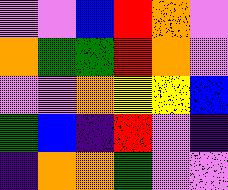[["violet", "violet", "blue", "red", "orange", "violet"], ["orange", "green", "green", "red", "orange", "violet"], ["violet", "violet", "orange", "yellow", "yellow", "blue"], ["green", "blue", "indigo", "red", "violet", "indigo"], ["indigo", "orange", "orange", "green", "violet", "violet"]]